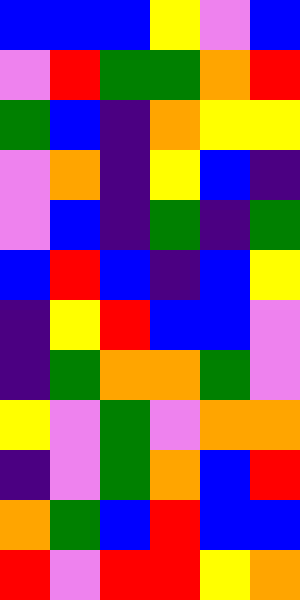[["blue", "blue", "blue", "yellow", "violet", "blue"], ["violet", "red", "green", "green", "orange", "red"], ["green", "blue", "indigo", "orange", "yellow", "yellow"], ["violet", "orange", "indigo", "yellow", "blue", "indigo"], ["violet", "blue", "indigo", "green", "indigo", "green"], ["blue", "red", "blue", "indigo", "blue", "yellow"], ["indigo", "yellow", "red", "blue", "blue", "violet"], ["indigo", "green", "orange", "orange", "green", "violet"], ["yellow", "violet", "green", "violet", "orange", "orange"], ["indigo", "violet", "green", "orange", "blue", "red"], ["orange", "green", "blue", "red", "blue", "blue"], ["red", "violet", "red", "red", "yellow", "orange"]]